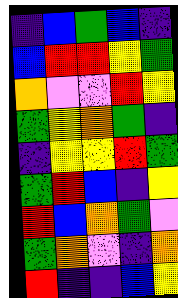[["indigo", "blue", "green", "blue", "indigo"], ["blue", "red", "red", "yellow", "green"], ["orange", "violet", "violet", "red", "yellow"], ["green", "yellow", "orange", "green", "indigo"], ["indigo", "yellow", "yellow", "red", "green"], ["green", "red", "blue", "indigo", "yellow"], ["red", "blue", "orange", "green", "violet"], ["green", "orange", "violet", "indigo", "orange"], ["red", "indigo", "indigo", "blue", "yellow"]]